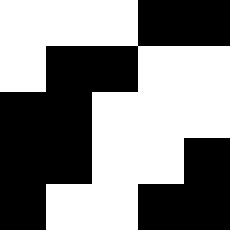[["white", "white", "white", "black", "black"], ["white", "black", "black", "white", "white"], ["black", "black", "white", "white", "white"], ["black", "black", "white", "white", "black"], ["black", "white", "white", "black", "black"]]